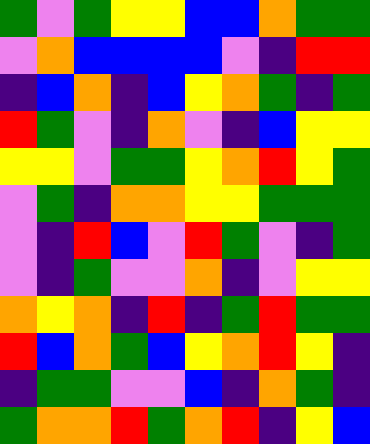[["green", "violet", "green", "yellow", "yellow", "blue", "blue", "orange", "green", "green"], ["violet", "orange", "blue", "blue", "blue", "blue", "violet", "indigo", "red", "red"], ["indigo", "blue", "orange", "indigo", "blue", "yellow", "orange", "green", "indigo", "green"], ["red", "green", "violet", "indigo", "orange", "violet", "indigo", "blue", "yellow", "yellow"], ["yellow", "yellow", "violet", "green", "green", "yellow", "orange", "red", "yellow", "green"], ["violet", "green", "indigo", "orange", "orange", "yellow", "yellow", "green", "green", "green"], ["violet", "indigo", "red", "blue", "violet", "red", "green", "violet", "indigo", "green"], ["violet", "indigo", "green", "violet", "violet", "orange", "indigo", "violet", "yellow", "yellow"], ["orange", "yellow", "orange", "indigo", "red", "indigo", "green", "red", "green", "green"], ["red", "blue", "orange", "green", "blue", "yellow", "orange", "red", "yellow", "indigo"], ["indigo", "green", "green", "violet", "violet", "blue", "indigo", "orange", "green", "indigo"], ["green", "orange", "orange", "red", "green", "orange", "red", "indigo", "yellow", "blue"]]